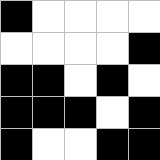[["black", "white", "white", "white", "white"], ["white", "white", "white", "white", "black"], ["black", "black", "white", "black", "white"], ["black", "black", "black", "white", "black"], ["black", "white", "white", "black", "black"]]